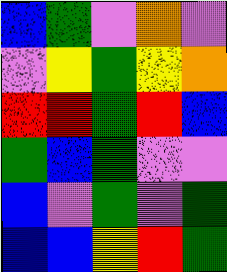[["blue", "green", "violet", "orange", "violet"], ["violet", "yellow", "green", "yellow", "orange"], ["red", "red", "green", "red", "blue"], ["green", "blue", "green", "violet", "violet"], ["blue", "violet", "green", "violet", "green"], ["blue", "blue", "yellow", "red", "green"]]